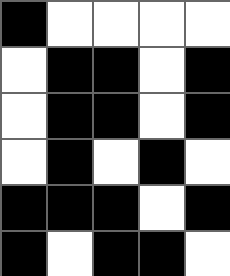[["black", "white", "white", "white", "white"], ["white", "black", "black", "white", "black"], ["white", "black", "black", "white", "black"], ["white", "black", "white", "black", "white"], ["black", "black", "black", "white", "black"], ["black", "white", "black", "black", "white"]]